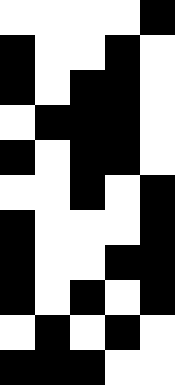[["white", "white", "white", "white", "black"], ["black", "white", "white", "black", "white"], ["black", "white", "black", "black", "white"], ["white", "black", "black", "black", "white"], ["black", "white", "black", "black", "white"], ["white", "white", "black", "white", "black"], ["black", "white", "white", "white", "black"], ["black", "white", "white", "black", "black"], ["black", "white", "black", "white", "black"], ["white", "black", "white", "black", "white"], ["black", "black", "black", "white", "white"]]